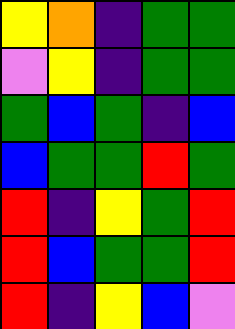[["yellow", "orange", "indigo", "green", "green"], ["violet", "yellow", "indigo", "green", "green"], ["green", "blue", "green", "indigo", "blue"], ["blue", "green", "green", "red", "green"], ["red", "indigo", "yellow", "green", "red"], ["red", "blue", "green", "green", "red"], ["red", "indigo", "yellow", "blue", "violet"]]